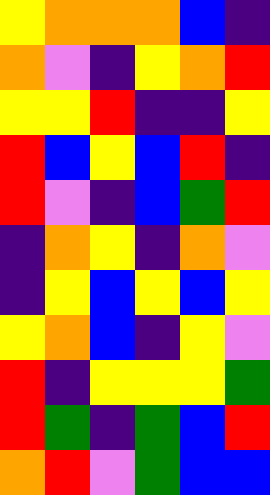[["yellow", "orange", "orange", "orange", "blue", "indigo"], ["orange", "violet", "indigo", "yellow", "orange", "red"], ["yellow", "yellow", "red", "indigo", "indigo", "yellow"], ["red", "blue", "yellow", "blue", "red", "indigo"], ["red", "violet", "indigo", "blue", "green", "red"], ["indigo", "orange", "yellow", "indigo", "orange", "violet"], ["indigo", "yellow", "blue", "yellow", "blue", "yellow"], ["yellow", "orange", "blue", "indigo", "yellow", "violet"], ["red", "indigo", "yellow", "yellow", "yellow", "green"], ["red", "green", "indigo", "green", "blue", "red"], ["orange", "red", "violet", "green", "blue", "blue"]]